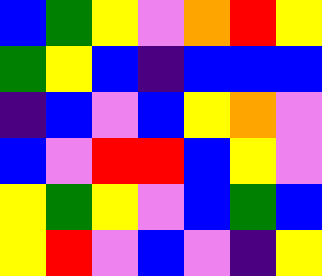[["blue", "green", "yellow", "violet", "orange", "red", "yellow"], ["green", "yellow", "blue", "indigo", "blue", "blue", "blue"], ["indigo", "blue", "violet", "blue", "yellow", "orange", "violet"], ["blue", "violet", "red", "red", "blue", "yellow", "violet"], ["yellow", "green", "yellow", "violet", "blue", "green", "blue"], ["yellow", "red", "violet", "blue", "violet", "indigo", "yellow"]]